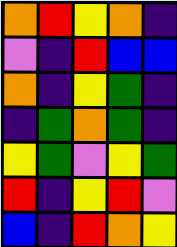[["orange", "red", "yellow", "orange", "indigo"], ["violet", "indigo", "red", "blue", "blue"], ["orange", "indigo", "yellow", "green", "indigo"], ["indigo", "green", "orange", "green", "indigo"], ["yellow", "green", "violet", "yellow", "green"], ["red", "indigo", "yellow", "red", "violet"], ["blue", "indigo", "red", "orange", "yellow"]]